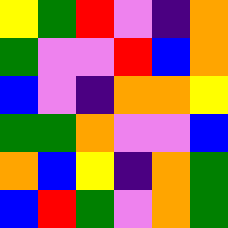[["yellow", "green", "red", "violet", "indigo", "orange"], ["green", "violet", "violet", "red", "blue", "orange"], ["blue", "violet", "indigo", "orange", "orange", "yellow"], ["green", "green", "orange", "violet", "violet", "blue"], ["orange", "blue", "yellow", "indigo", "orange", "green"], ["blue", "red", "green", "violet", "orange", "green"]]